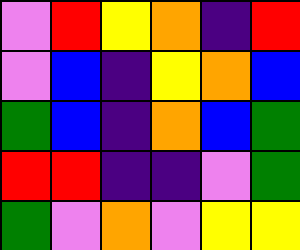[["violet", "red", "yellow", "orange", "indigo", "red"], ["violet", "blue", "indigo", "yellow", "orange", "blue"], ["green", "blue", "indigo", "orange", "blue", "green"], ["red", "red", "indigo", "indigo", "violet", "green"], ["green", "violet", "orange", "violet", "yellow", "yellow"]]